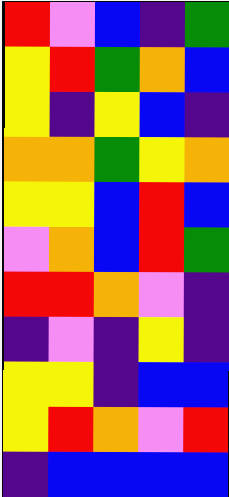[["red", "violet", "blue", "indigo", "green"], ["yellow", "red", "green", "orange", "blue"], ["yellow", "indigo", "yellow", "blue", "indigo"], ["orange", "orange", "green", "yellow", "orange"], ["yellow", "yellow", "blue", "red", "blue"], ["violet", "orange", "blue", "red", "green"], ["red", "red", "orange", "violet", "indigo"], ["indigo", "violet", "indigo", "yellow", "indigo"], ["yellow", "yellow", "indigo", "blue", "blue"], ["yellow", "red", "orange", "violet", "red"], ["indigo", "blue", "blue", "blue", "blue"]]